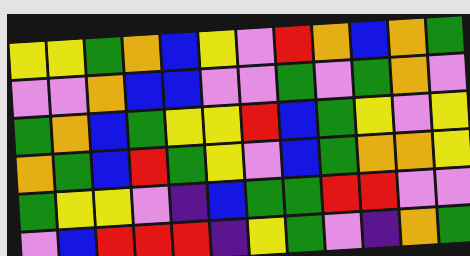[["yellow", "yellow", "green", "orange", "blue", "yellow", "violet", "red", "orange", "blue", "orange", "green"], ["violet", "violet", "orange", "blue", "blue", "violet", "violet", "green", "violet", "green", "orange", "violet"], ["green", "orange", "blue", "green", "yellow", "yellow", "red", "blue", "green", "yellow", "violet", "yellow"], ["orange", "green", "blue", "red", "green", "yellow", "violet", "blue", "green", "orange", "orange", "yellow"], ["green", "yellow", "yellow", "violet", "indigo", "blue", "green", "green", "red", "red", "violet", "violet"], ["violet", "blue", "red", "red", "red", "indigo", "yellow", "green", "violet", "indigo", "orange", "green"]]